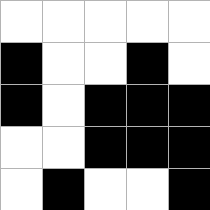[["white", "white", "white", "white", "white"], ["black", "white", "white", "black", "white"], ["black", "white", "black", "black", "black"], ["white", "white", "black", "black", "black"], ["white", "black", "white", "white", "black"]]